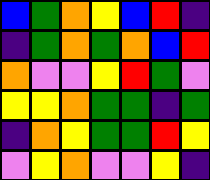[["blue", "green", "orange", "yellow", "blue", "red", "indigo"], ["indigo", "green", "orange", "green", "orange", "blue", "red"], ["orange", "violet", "violet", "yellow", "red", "green", "violet"], ["yellow", "yellow", "orange", "green", "green", "indigo", "green"], ["indigo", "orange", "yellow", "green", "green", "red", "yellow"], ["violet", "yellow", "orange", "violet", "violet", "yellow", "indigo"]]